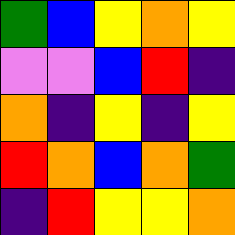[["green", "blue", "yellow", "orange", "yellow"], ["violet", "violet", "blue", "red", "indigo"], ["orange", "indigo", "yellow", "indigo", "yellow"], ["red", "orange", "blue", "orange", "green"], ["indigo", "red", "yellow", "yellow", "orange"]]